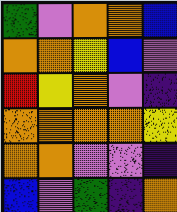[["green", "violet", "orange", "orange", "blue"], ["orange", "orange", "yellow", "blue", "violet"], ["red", "yellow", "orange", "violet", "indigo"], ["orange", "orange", "orange", "orange", "yellow"], ["orange", "orange", "violet", "violet", "indigo"], ["blue", "violet", "green", "indigo", "orange"]]